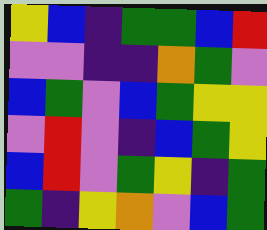[["yellow", "blue", "indigo", "green", "green", "blue", "red"], ["violet", "violet", "indigo", "indigo", "orange", "green", "violet"], ["blue", "green", "violet", "blue", "green", "yellow", "yellow"], ["violet", "red", "violet", "indigo", "blue", "green", "yellow"], ["blue", "red", "violet", "green", "yellow", "indigo", "green"], ["green", "indigo", "yellow", "orange", "violet", "blue", "green"]]